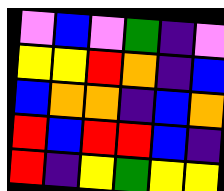[["violet", "blue", "violet", "green", "indigo", "violet"], ["yellow", "yellow", "red", "orange", "indigo", "blue"], ["blue", "orange", "orange", "indigo", "blue", "orange"], ["red", "blue", "red", "red", "blue", "indigo"], ["red", "indigo", "yellow", "green", "yellow", "yellow"]]